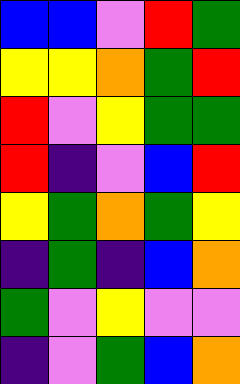[["blue", "blue", "violet", "red", "green"], ["yellow", "yellow", "orange", "green", "red"], ["red", "violet", "yellow", "green", "green"], ["red", "indigo", "violet", "blue", "red"], ["yellow", "green", "orange", "green", "yellow"], ["indigo", "green", "indigo", "blue", "orange"], ["green", "violet", "yellow", "violet", "violet"], ["indigo", "violet", "green", "blue", "orange"]]